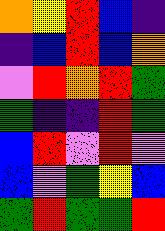[["orange", "yellow", "red", "blue", "indigo"], ["indigo", "blue", "red", "blue", "orange"], ["violet", "red", "orange", "red", "green"], ["green", "indigo", "indigo", "red", "green"], ["blue", "red", "violet", "red", "violet"], ["blue", "violet", "green", "yellow", "blue"], ["green", "red", "green", "green", "red"]]